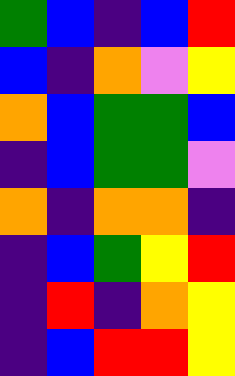[["green", "blue", "indigo", "blue", "red"], ["blue", "indigo", "orange", "violet", "yellow"], ["orange", "blue", "green", "green", "blue"], ["indigo", "blue", "green", "green", "violet"], ["orange", "indigo", "orange", "orange", "indigo"], ["indigo", "blue", "green", "yellow", "red"], ["indigo", "red", "indigo", "orange", "yellow"], ["indigo", "blue", "red", "red", "yellow"]]